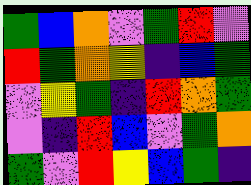[["green", "blue", "orange", "violet", "green", "red", "violet"], ["red", "green", "orange", "yellow", "indigo", "blue", "green"], ["violet", "yellow", "green", "indigo", "red", "orange", "green"], ["violet", "indigo", "red", "blue", "violet", "green", "orange"], ["green", "violet", "red", "yellow", "blue", "green", "indigo"]]